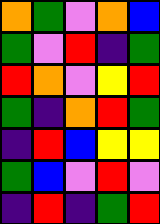[["orange", "green", "violet", "orange", "blue"], ["green", "violet", "red", "indigo", "green"], ["red", "orange", "violet", "yellow", "red"], ["green", "indigo", "orange", "red", "green"], ["indigo", "red", "blue", "yellow", "yellow"], ["green", "blue", "violet", "red", "violet"], ["indigo", "red", "indigo", "green", "red"]]